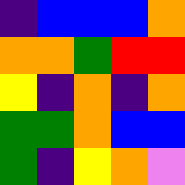[["indigo", "blue", "blue", "blue", "orange"], ["orange", "orange", "green", "red", "red"], ["yellow", "indigo", "orange", "indigo", "orange"], ["green", "green", "orange", "blue", "blue"], ["green", "indigo", "yellow", "orange", "violet"]]